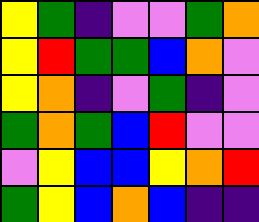[["yellow", "green", "indigo", "violet", "violet", "green", "orange"], ["yellow", "red", "green", "green", "blue", "orange", "violet"], ["yellow", "orange", "indigo", "violet", "green", "indigo", "violet"], ["green", "orange", "green", "blue", "red", "violet", "violet"], ["violet", "yellow", "blue", "blue", "yellow", "orange", "red"], ["green", "yellow", "blue", "orange", "blue", "indigo", "indigo"]]